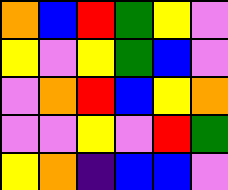[["orange", "blue", "red", "green", "yellow", "violet"], ["yellow", "violet", "yellow", "green", "blue", "violet"], ["violet", "orange", "red", "blue", "yellow", "orange"], ["violet", "violet", "yellow", "violet", "red", "green"], ["yellow", "orange", "indigo", "blue", "blue", "violet"]]